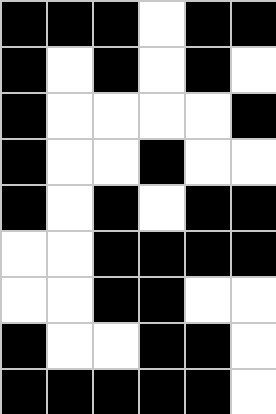[["black", "black", "black", "white", "black", "black"], ["black", "white", "black", "white", "black", "white"], ["black", "white", "white", "white", "white", "black"], ["black", "white", "white", "black", "white", "white"], ["black", "white", "black", "white", "black", "black"], ["white", "white", "black", "black", "black", "black"], ["white", "white", "black", "black", "white", "white"], ["black", "white", "white", "black", "black", "white"], ["black", "black", "black", "black", "black", "white"]]